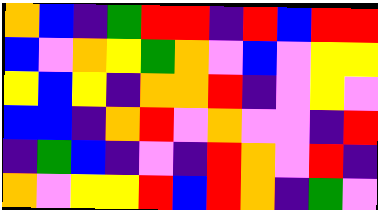[["orange", "blue", "indigo", "green", "red", "red", "indigo", "red", "blue", "red", "red"], ["blue", "violet", "orange", "yellow", "green", "orange", "violet", "blue", "violet", "yellow", "yellow"], ["yellow", "blue", "yellow", "indigo", "orange", "orange", "red", "indigo", "violet", "yellow", "violet"], ["blue", "blue", "indigo", "orange", "red", "violet", "orange", "violet", "violet", "indigo", "red"], ["indigo", "green", "blue", "indigo", "violet", "indigo", "red", "orange", "violet", "red", "indigo"], ["orange", "violet", "yellow", "yellow", "red", "blue", "red", "orange", "indigo", "green", "violet"]]